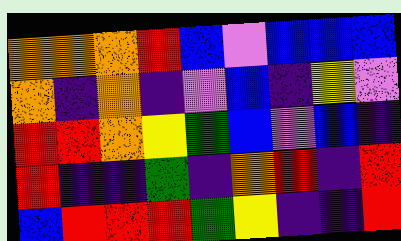[["orange", "orange", "orange", "red", "blue", "violet", "blue", "blue", "blue"], ["orange", "indigo", "orange", "indigo", "violet", "blue", "indigo", "yellow", "violet"], ["red", "red", "orange", "yellow", "green", "blue", "violet", "blue", "indigo"], ["red", "indigo", "indigo", "green", "indigo", "orange", "red", "indigo", "red"], ["blue", "red", "red", "red", "green", "yellow", "indigo", "indigo", "red"]]